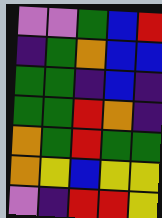[["violet", "violet", "green", "blue", "red"], ["indigo", "green", "orange", "blue", "blue"], ["green", "green", "indigo", "blue", "indigo"], ["green", "green", "red", "orange", "indigo"], ["orange", "green", "red", "green", "green"], ["orange", "yellow", "blue", "yellow", "yellow"], ["violet", "indigo", "red", "red", "yellow"]]